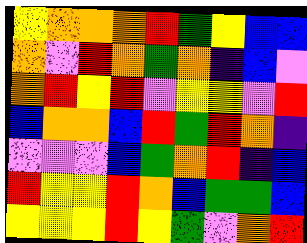[["yellow", "orange", "orange", "orange", "red", "green", "yellow", "blue", "blue"], ["orange", "violet", "red", "orange", "green", "orange", "indigo", "blue", "violet"], ["orange", "red", "yellow", "red", "violet", "yellow", "yellow", "violet", "red"], ["blue", "orange", "orange", "blue", "red", "green", "red", "orange", "indigo"], ["violet", "violet", "violet", "blue", "green", "orange", "red", "indigo", "blue"], ["red", "yellow", "yellow", "red", "orange", "blue", "green", "green", "blue"], ["yellow", "yellow", "yellow", "red", "yellow", "green", "violet", "orange", "red"]]